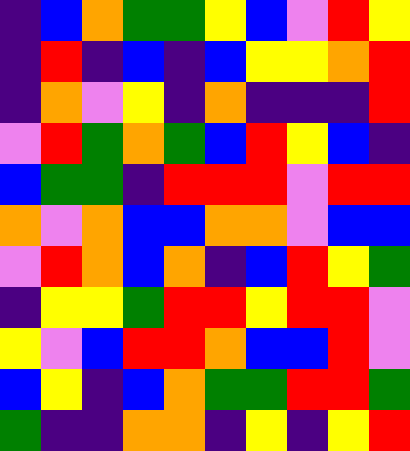[["indigo", "blue", "orange", "green", "green", "yellow", "blue", "violet", "red", "yellow"], ["indigo", "red", "indigo", "blue", "indigo", "blue", "yellow", "yellow", "orange", "red"], ["indigo", "orange", "violet", "yellow", "indigo", "orange", "indigo", "indigo", "indigo", "red"], ["violet", "red", "green", "orange", "green", "blue", "red", "yellow", "blue", "indigo"], ["blue", "green", "green", "indigo", "red", "red", "red", "violet", "red", "red"], ["orange", "violet", "orange", "blue", "blue", "orange", "orange", "violet", "blue", "blue"], ["violet", "red", "orange", "blue", "orange", "indigo", "blue", "red", "yellow", "green"], ["indigo", "yellow", "yellow", "green", "red", "red", "yellow", "red", "red", "violet"], ["yellow", "violet", "blue", "red", "red", "orange", "blue", "blue", "red", "violet"], ["blue", "yellow", "indigo", "blue", "orange", "green", "green", "red", "red", "green"], ["green", "indigo", "indigo", "orange", "orange", "indigo", "yellow", "indigo", "yellow", "red"]]